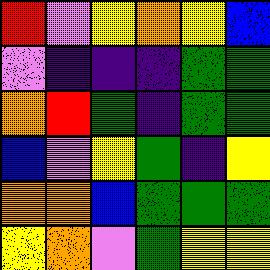[["red", "violet", "yellow", "orange", "yellow", "blue"], ["violet", "indigo", "indigo", "indigo", "green", "green"], ["orange", "red", "green", "indigo", "green", "green"], ["blue", "violet", "yellow", "green", "indigo", "yellow"], ["orange", "orange", "blue", "green", "green", "green"], ["yellow", "orange", "violet", "green", "yellow", "yellow"]]